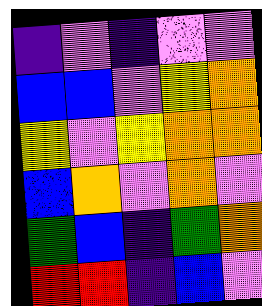[["indigo", "violet", "indigo", "violet", "violet"], ["blue", "blue", "violet", "yellow", "orange"], ["yellow", "violet", "yellow", "orange", "orange"], ["blue", "orange", "violet", "orange", "violet"], ["green", "blue", "indigo", "green", "orange"], ["red", "red", "indigo", "blue", "violet"]]